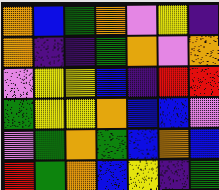[["orange", "blue", "green", "orange", "violet", "yellow", "indigo"], ["orange", "indigo", "indigo", "green", "orange", "violet", "orange"], ["violet", "yellow", "yellow", "blue", "indigo", "red", "red"], ["green", "yellow", "yellow", "orange", "blue", "blue", "violet"], ["violet", "green", "orange", "green", "blue", "orange", "blue"], ["red", "green", "orange", "blue", "yellow", "indigo", "green"]]